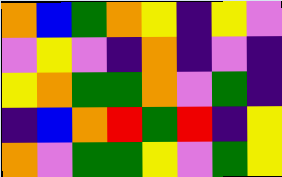[["orange", "blue", "green", "orange", "yellow", "indigo", "yellow", "violet"], ["violet", "yellow", "violet", "indigo", "orange", "indigo", "violet", "indigo"], ["yellow", "orange", "green", "green", "orange", "violet", "green", "indigo"], ["indigo", "blue", "orange", "red", "green", "red", "indigo", "yellow"], ["orange", "violet", "green", "green", "yellow", "violet", "green", "yellow"]]